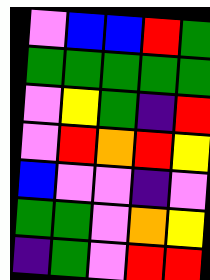[["violet", "blue", "blue", "red", "green"], ["green", "green", "green", "green", "green"], ["violet", "yellow", "green", "indigo", "red"], ["violet", "red", "orange", "red", "yellow"], ["blue", "violet", "violet", "indigo", "violet"], ["green", "green", "violet", "orange", "yellow"], ["indigo", "green", "violet", "red", "red"]]